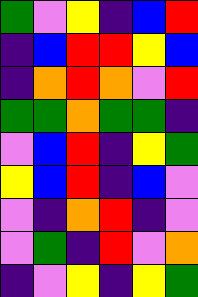[["green", "violet", "yellow", "indigo", "blue", "red"], ["indigo", "blue", "red", "red", "yellow", "blue"], ["indigo", "orange", "red", "orange", "violet", "red"], ["green", "green", "orange", "green", "green", "indigo"], ["violet", "blue", "red", "indigo", "yellow", "green"], ["yellow", "blue", "red", "indigo", "blue", "violet"], ["violet", "indigo", "orange", "red", "indigo", "violet"], ["violet", "green", "indigo", "red", "violet", "orange"], ["indigo", "violet", "yellow", "indigo", "yellow", "green"]]